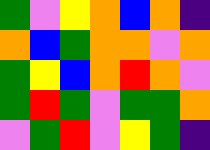[["green", "violet", "yellow", "orange", "blue", "orange", "indigo"], ["orange", "blue", "green", "orange", "orange", "violet", "orange"], ["green", "yellow", "blue", "orange", "red", "orange", "violet"], ["green", "red", "green", "violet", "green", "green", "orange"], ["violet", "green", "red", "violet", "yellow", "green", "indigo"]]